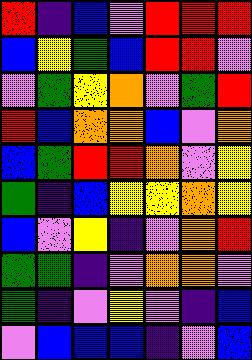[["red", "indigo", "blue", "violet", "red", "red", "red"], ["blue", "yellow", "green", "blue", "red", "red", "violet"], ["violet", "green", "yellow", "orange", "violet", "green", "red"], ["red", "blue", "orange", "orange", "blue", "violet", "orange"], ["blue", "green", "red", "red", "orange", "violet", "yellow"], ["green", "indigo", "blue", "yellow", "yellow", "orange", "yellow"], ["blue", "violet", "yellow", "indigo", "violet", "orange", "red"], ["green", "green", "indigo", "violet", "orange", "orange", "violet"], ["green", "indigo", "violet", "yellow", "violet", "indigo", "blue"], ["violet", "blue", "blue", "blue", "indigo", "violet", "blue"]]